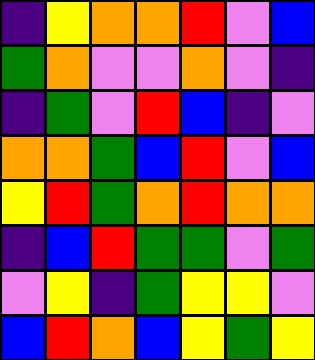[["indigo", "yellow", "orange", "orange", "red", "violet", "blue"], ["green", "orange", "violet", "violet", "orange", "violet", "indigo"], ["indigo", "green", "violet", "red", "blue", "indigo", "violet"], ["orange", "orange", "green", "blue", "red", "violet", "blue"], ["yellow", "red", "green", "orange", "red", "orange", "orange"], ["indigo", "blue", "red", "green", "green", "violet", "green"], ["violet", "yellow", "indigo", "green", "yellow", "yellow", "violet"], ["blue", "red", "orange", "blue", "yellow", "green", "yellow"]]